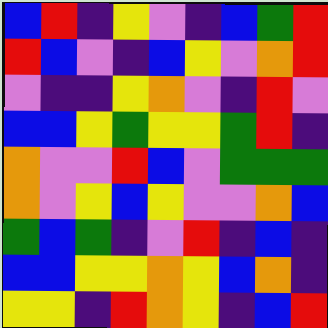[["blue", "red", "indigo", "yellow", "violet", "indigo", "blue", "green", "red"], ["red", "blue", "violet", "indigo", "blue", "yellow", "violet", "orange", "red"], ["violet", "indigo", "indigo", "yellow", "orange", "violet", "indigo", "red", "violet"], ["blue", "blue", "yellow", "green", "yellow", "yellow", "green", "red", "indigo"], ["orange", "violet", "violet", "red", "blue", "violet", "green", "green", "green"], ["orange", "violet", "yellow", "blue", "yellow", "violet", "violet", "orange", "blue"], ["green", "blue", "green", "indigo", "violet", "red", "indigo", "blue", "indigo"], ["blue", "blue", "yellow", "yellow", "orange", "yellow", "blue", "orange", "indigo"], ["yellow", "yellow", "indigo", "red", "orange", "yellow", "indigo", "blue", "red"]]